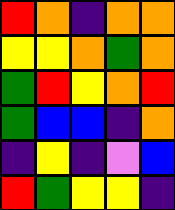[["red", "orange", "indigo", "orange", "orange"], ["yellow", "yellow", "orange", "green", "orange"], ["green", "red", "yellow", "orange", "red"], ["green", "blue", "blue", "indigo", "orange"], ["indigo", "yellow", "indigo", "violet", "blue"], ["red", "green", "yellow", "yellow", "indigo"]]